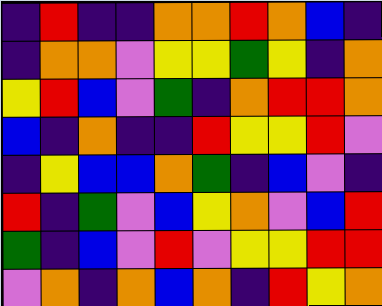[["indigo", "red", "indigo", "indigo", "orange", "orange", "red", "orange", "blue", "indigo"], ["indigo", "orange", "orange", "violet", "yellow", "yellow", "green", "yellow", "indigo", "orange"], ["yellow", "red", "blue", "violet", "green", "indigo", "orange", "red", "red", "orange"], ["blue", "indigo", "orange", "indigo", "indigo", "red", "yellow", "yellow", "red", "violet"], ["indigo", "yellow", "blue", "blue", "orange", "green", "indigo", "blue", "violet", "indigo"], ["red", "indigo", "green", "violet", "blue", "yellow", "orange", "violet", "blue", "red"], ["green", "indigo", "blue", "violet", "red", "violet", "yellow", "yellow", "red", "red"], ["violet", "orange", "indigo", "orange", "blue", "orange", "indigo", "red", "yellow", "orange"]]